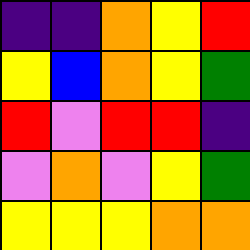[["indigo", "indigo", "orange", "yellow", "red"], ["yellow", "blue", "orange", "yellow", "green"], ["red", "violet", "red", "red", "indigo"], ["violet", "orange", "violet", "yellow", "green"], ["yellow", "yellow", "yellow", "orange", "orange"]]